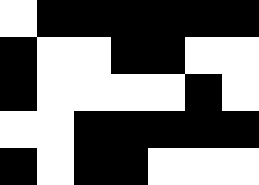[["white", "black", "black", "black", "black", "black", "black"], ["black", "white", "white", "black", "black", "white", "white"], ["black", "white", "white", "white", "white", "black", "white"], ["white", "white", "black", "black", "black", "black", "black"], ["black", "white", "black", "black", "white", "white", "white"]]